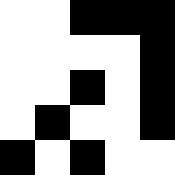[["white", "white", "black", "black", "black"], ["white", "white", "white", "white", "black"], ["white", "white", "black", "white", "black"], ["white", "black", "white", "white", "black"], ["black", "white", "black", "white", "white"]]